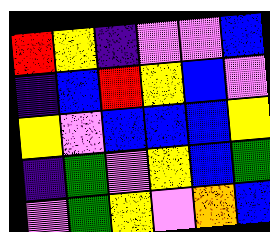[["red", "yellow", "indigo", "violet", "violet", "blue"], ["indigo", "blue", "red", "yellow", "blue", "violet"], ["yellow", "violet", "blue", "blue", "blue", "yellow"], ["indigo", "green", "violet", "yellow", "blue", "green"], ["violet", "green", "yellow", "violet", "orange", "blue"]]